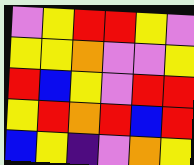[["violet", "yellow", "red", "red", "yellow", "violet"], ["yellow", "yellow", "orange", "violet", "violet", "yellow"], ["red", "blue", "yellow", "violet", "red", "red"], ["yellow", "red", "orange", "red", "blue", "red"], ["blue", "yellow", "indigo", "violet", "orange", "yellow"]]